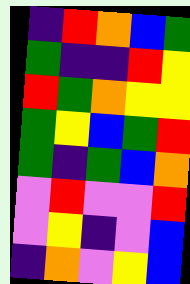[["indigo", "red", "orange", "blue", "green"], ["green", "indigo", "indigo", "red", "yellow"], ["red", "green", "orange", "yellow", "yellow"], ["green", "yellow", "blue", "green", "red"], ["green", "indigo", "green", "blue", "orange"], ["violet", "red", "violet", "violet", "red"], ["violet", "yellow", "indigo", "violet", "blue"], ["indigo", "orange", "violet", "yellow", "blue"]]